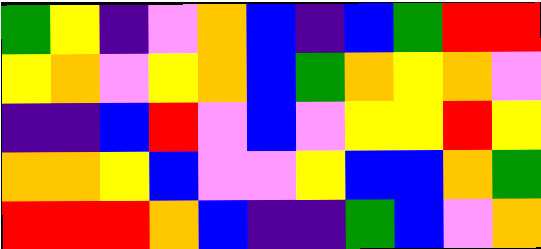[["green", "yellow", "indigo", "violet", "orange", "blue", "indigo", "blue", "green", "red", "red"], ["yellow", "orange", "violet", "yellow", "orange", "blue", "green", "orange", "yellow", "orange", "violet"], ["indigo", "indigo", "blue", "red", "violet", "blue", "violet", "yellow", "yellow", "red", "yellow"], ["orange", "orange", "yellow", "blue", "violet", "violet", "yellow", "blue", "blue", "orange", "green"], ["red", "red", "red", "orange", "blue", "indigo", "indigo", "green", "blue", "violet", "orange"]]